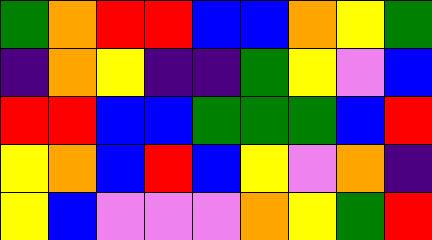[["green", "orange", "red", "red", "blue", "blue", "orange", "yellow", "green"], ["indigo", "orange", "yellow", "indigo", "indigo", "green", "yellow", "violet", "blue"], ["red", "red", "blue", "blue", "green", "green", "green", "blue", "red"], ["yellow", "orange", "blue", "red", "blue", "yellow", "violet", "orange", "indigo"], ["yellow", "blue", "violet", "violet", "violet", "orange", "yellow", "green", "red"]]